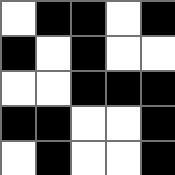[["white", "black", "black", "white", "black"], ["black", "white", "black", "white", "white"], ["white", "white", "black", "black", "black"], ["black", "black", "white", "white", "black"], ["white", "black", "white", "white", "black"]]